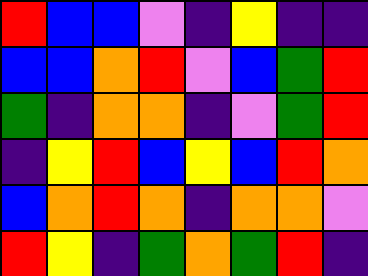[["red", "blue", "blue", "violet", "indigo", "yellow", "indigo", "indigo"], ["blue", "blue", "orange", "red", "violet", "blue", "green", "red"], ["green", "indigo", "orange", "orange", "indigo", "violet", "green", "red"], ["indigo", "yellow", "red", "blue", "yellow", "blue", "red", "orange"], ["blue", "orange", "red", "orange", "indigo", "orange", "orange", "violet"], ["red", "yellow", "indigo", "green", "orange", "green", "red", "indigo"]]